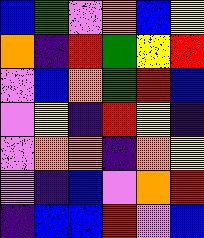[["blue", "green", "violet", "orange", "blue", "yellow"], ["orange", "indigo", "red", "green", "yellow", "red"], ["violet", "blue", "orange", "green", "red", "blue"], ["violet", "yellow", "indigo", "red", "yellow", "indigo"], ["violet", "orange", "orange", "indigo", "orange", "yellow"], ["violet", "indigo", "blue", "violet", "orange", "red"], ["indigo", "blue", "blue", "red", "violet", "blue"]]